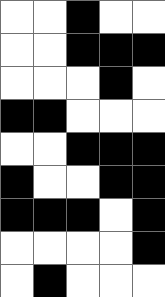[["white", "white", "black", "white", "white"], ["white", "white", "black", "black", "black"], ["white", "white", "white", "black", "white"], ["black", "black", "white", "white", "white"], ["white", "white", "black", "black", "black"], ["black", "white", "white", "black", "black"], ["black", "black", "black", "white", "black"], ["white", "white", "white", "white", "black"], ["white", "black", "white", "white", "white"]]